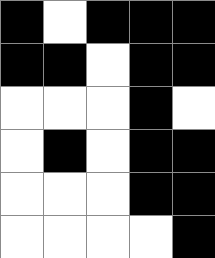[["black", "white", "black", "black", "black"], ["black", "black", "white", "black", "black"], ["white", "white", "white", "black", "white"], ["white", "black", "white", "black", "black"], ["white", "white", "white", "black", "black"], ["white", "white", "white", "white", "black"]]